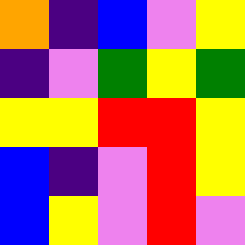[["orange", "indigo", "blue", "violet", "yellow"], ["indigo", "violet", "green", "yellow", "green"], ["yellow", "yellow", "red", "red", "yellow"], ["blue", "indigo", "violet", "red", "yellow"], ["blue", "yellow", "violet", "red", "violet"]]